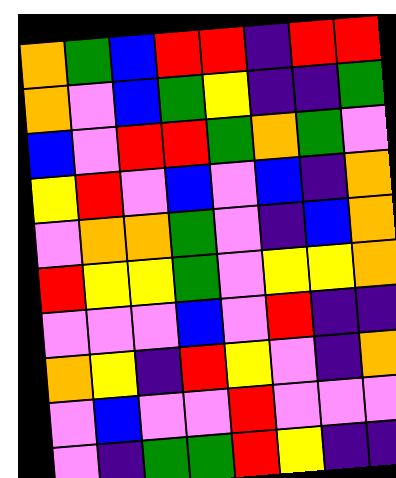[["orange", "green", "blue", "red", "red", "indigo", "red", "red"], ["orange", "violet", "blue", "green", "yellow", "indigo", "indigo", "green"], ["blue", "violet", "red", "red", "green", "orange", "green", "violet"], ["yellow", "red", "violet", "blue", "violet", "blue", "indigo", "orange"], ["violet", "orange", "orange", "green", "violet", "indigo", "blue", "orange"], ["red", "yellow", "yellow", "green", "violet", "yellow", "yellow", "orange"], ["violet", "violet", "violet", "blue", "violet", "red", "indigo", "indigo"], ["orange", "yellow", "indigo", "red", "yellow", "violet", "indigo", "orange"], ["violet", "blue", "violet", "violet", "red", "violet", "violet", "violet"], ["violet", "indigo", "green", "green", "red", "yellow", "indigo", "indigo"]]